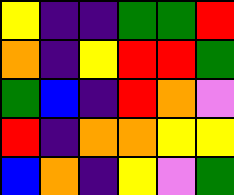[["yellow", "indigo", "indigo", "green", "green", "red"], ["orange", "indigo", "yellow", "red", "red", "green"], ["green", "blue", "indigo", "red", "orange", "violet"], ["red", "indigo", "orange", "orange", "yellow", "yellow"], ["blue", "orange", "indigo", "yellow", "violet", "green"]]